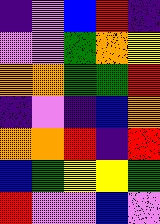[["indigo", "violet", "blue", "red", "indigo"], ["violet", "violet", "green", "orange", "yellow"], ["orange", "orange", "green", "green", "red"], ["indigo", "violet", "indigo", "blue", "orange"], ["orange", "orange", "red", "indigo", "red"], ["blue", "green", "yellow", "yellow", "green"], ["red", "violet", "violet", "blue", "violet"]]